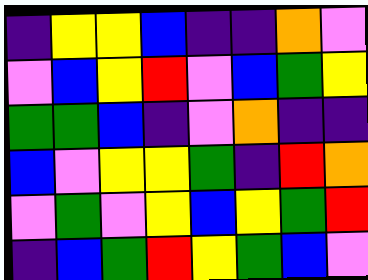[["indigo", "yellow", "yellow", "blue", "indigo", "indigo", "orange", "violet"], ["violet", "blue", "yellow", "red", "violet", "blue", "green", "yellow"], ["green", "green", "blue", "indigo", "violet", "orange", "indigo", "indigo"], ["blue", "violet", "yellow", "yellow", "green", "indigo", "red", "orange"], ["violet", "green", "violet", "yellow", "blue", "yellow", "green", "red"], ["indigo", "blue", "green", "red", "yellow", "green", "blue", "violet"]]